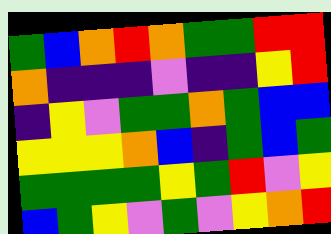[["green", "blue", "orange", "red", "orange", "green", "green", "red", "red"], ["orange", "indigo", "indigo", "indigo", "violet", "indigo", "indigo", "yellow", "red"], ["indigo", "yellow", "violet", "green", "green", "orange", "green", "blue", "blue"], ["yellow", "yellow", "yellow", "orange", "blue", "indigo", "green", "blue", "green"], ["green", "green", "green", "green", "yellow", "green", "red", "violet", "yellow"], ["blue", "green", "yellow", "violet", "green", "violet", "yellow", "orange", "red"]]